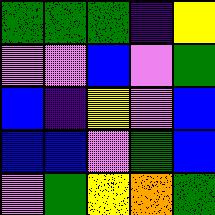[["green", "green", "green", "indigo", "yellow"], ["violet", "violet", "blue", "violet", "green"], ["blue", "indigo", "yellow", "violet", "blue"], ["blue", "blue", "violet", "green", "blue"], ["violet", "green", "yellow", "orange", "green"]]